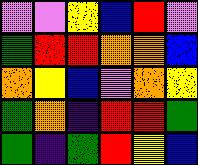[["violet", "violet", "yellow", "blue", "red", "violet"], ["green", "red", "red", "orange", "orange", "blue"], ["orange", "yellow", "blue", "violet", "orange", "yellow"], ["green", "orange", "indigo", "red", "red", "green"], ["green", "indigo", "green", "red", "yellow", "blue"]]